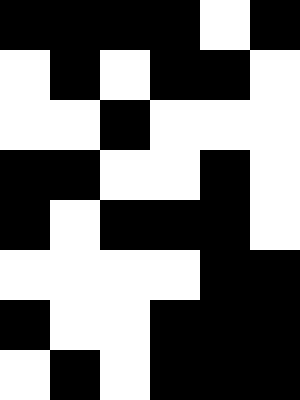[["black", "black", "black", "black", "white", "black"], ["white", "black", "white", "black", "black", "white"], ["white", "white", "black", "white", "white", "white"], ["black", "black", "white", "white", "black", "white"], ["black", "white", "black", "black", "black", "white"], ["white", "white", "white", "white", "black", "black"], ["black", "white", "white", "black", "black", "black"], ["white", "black", "white", "black", "black", "black"]]